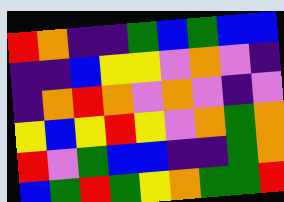[["red", "orange", "indigo", "indigo", "green", "blue", "green", "blue", "blue"], ["indigo", "indigo", "blue", "yellow", "yellow", "violet", "orange", "violet", "indigo"], ["indigo", "orange", "red", "orange", "violet", "orange", "violet", "indigo", "violet"], ["yellow", "blue", "yellow", "red", "yellow", "violet", "orange", "green", "orange"], ["red", "violet", "green", "blue", "blue", "indigo", "indigo", "green", "orange"], ["blue", "green", "red", "green", "yellow", "orange", "green", "green", "red"]]